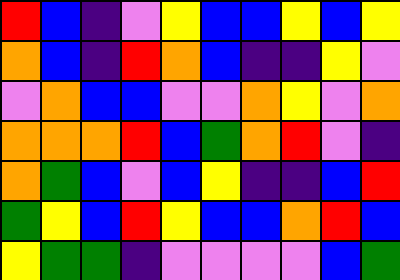[["red", "blue", "indigo", "violet", "yellow", "blue", "blue", "yellow", "blue", "yellow"], ["orange", "blue", "indigo", "red", "orange", "blue", "indigo", "indigo", "yellow", "violet"], ["violet", "orange", "blue", "blue", "violet", "violet", "orange", "yellow", "violet", "orange"], ["orange", "orange", "orange", "red", "blue", "green", "orange", "red", "violet", "indigo"], ["orange", "green", "blue", "violet", "blue", "yellow", "indigo", "indigo", "blue", "red"], ["green", "yellow", "blue", "red", "yellow", "blue", "blue", "orange", "red", "blue"], ["yellow", "green", "green", "indigo", "violet", "violet", "violet", "violet", "blue", "green"]]